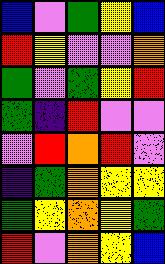[["blue", "violet", "green", "yellow", "blue"], ["red", "yellow", "violet", "violet", "orange"], ["green", "violet", "green", "yellow", "red"], ["green", "indigo", "red", "violet", "violet"], ["violet", "red", "orange", "red", "violet"], ["indigo", "green", "orange", "yellow", "yellow"], ["green", "yellow", "orange", "yellow", "green"], ["red", "violet", "orange", "yellow", "blue"]]